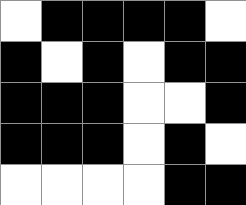[["white", "black", "black", "black", "black", "white"], ["black", "white", "black", "white", "black", "black"], ["black", "black", "black", "white", "white", "black"], ["black", "black", "black", "white", "black", "white"], ["white", "white", "white", "white", "black", "black"]]